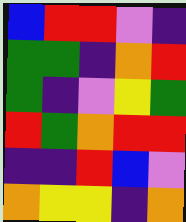[["blue", "red", "red", "violet", "indigo"], ["green", "green", "indigo", "orange", "red"], ["green", "indigo", "violet", "yellow", "green"], ["red", "green", "orange", "red", "red"], ["indigo", "indigo", "red", "blue", "violet"], ["orange", "yellow", "yellow", "indigo", "orange"]]